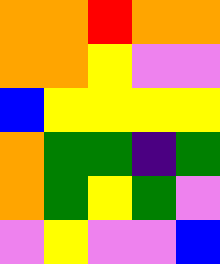[["orange", "orange", "red", "orange", "orange"], ["orange", "orange", "yellow", "violet", "violet"], ["blue", "yellow", "yellow", "yellow", "yellow"], ["orange", "green", "green", "indigo", "green"], ["orange", "green", "yellow", "green", "violet"], ["violet", "yellow", "violet", "violet", "blue"]]